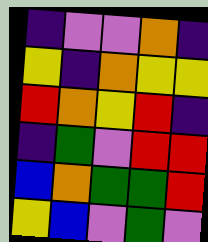[["indigo", "violet", "violet", "orange", "indigo"], ["yellow", "indigo", "orange", "yellow", "yellow"], ["red", "orange", "yellow", "red", "indigo"], ["indigo", "green", "violet", "red", "red"], ["blue", "orange", "green", "green", "red"], ["yellow", "blue", "violet", "green", "violet"]]